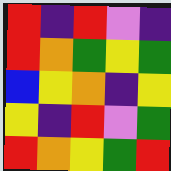[["red", "indigo", "red", "violet", "indigo"], ["red", "orange", "green", "yellow", "green"], ["blue", "yellow", "orange", "indigo", "yellow"], ["yellow", "indigo", "red", "violet", "green"], ["red", "orange", "yellow", "green", "red"]]